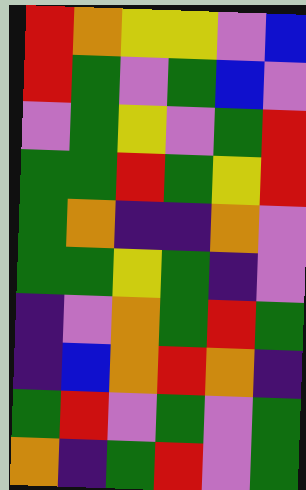[["red", "orange", "yellow", "yellow", "violet", "blue"], ["red", "green", "violet", "green", "blue", "violet"], ["violet", "green", "yellow", "violet", "green", "red"], ["green", "green", "red", "green", "yellow", "red"], ["green", "orange", "indigo", "indigo", "orange", "violet"], ["green", "green", "yellow", "green", "indigo", "violet"], ["indigo", "violet", "orange", "green", "red", "green"], ["indigo", "blue", "orange", "red", "orange", "indigo"], ["green", "red", "violet", "green", "violet", "green"], ["orange", "indigo", "green", "red", "violet", "green"]]